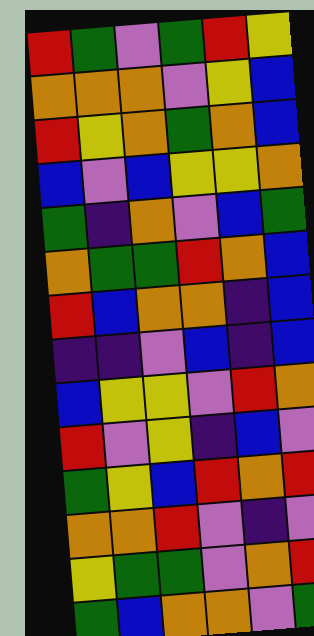[["red", "green", "violet", "green", "red", "yellow"], ["orange", "orange", "orange", "violet", "yellow", "blue"], ["red", "yellow", "orange", "green", "orange", "blue"], ["blue", "violet", "blue", "yellow", "yellow", "orange"], ["green", "indigo", "orange", "violet", "blue", "green"], ["orange", "green", "green", "red", "orange", "blue"], ["red", "blue", "orange", "orange", "indigo", "blue"], ["indigo", "indigo", "violet", "blue", "indigo", "blue"], ["blue", "yellow", "yellow", "violet", "red", "orange"], ["red", "violet", "yellow", "indigo", "blue", "violet"], ["green", "yellow", "blue", "red", "orange", "red"], ["orange", "orange", "red", "violet", "indigo", "violet"], ["yellow", "green", "green", "violet", "orange", "red"], ["green", "blue", "orange", "orange", "violet", "green"]]